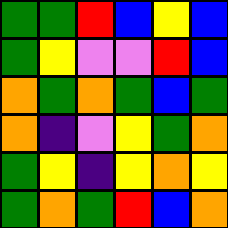[["green", "green", "red", "blue", "yellow", "blue"], ["green", "yellow", "violet", "violet", "red", "blue"], ["orange", "green", "orange", "green", "blue", "green"], ["orange", "indigo", "violet", "yellow", "green", "orange"], ["green", "yellow", "indigo", "yellow", "orange", "yellow"], ["green", "orange", "green", "red", "blue", "orange"]]